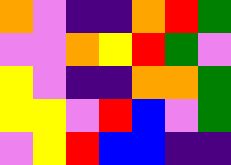[["orange", "violet", "indigo", "indigo", "orange", "red", "green"], ["violet", "violet", "orange", "yellow", "red", "green", "violet"], ["yellow", "violet", "indigo", "indigo", "orange", "orange", "green"], ["yellow", "yellow", "violet", "red", "blue", "violet", "green"], ["violet", "yellow", "red", "blue", "blue", "indigo", "indigo"]]